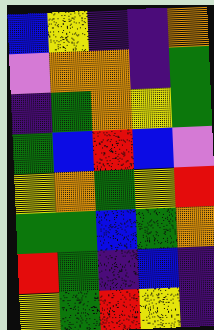[["blue", "yellow", "indigo", "indigo", "orange"], ["violet", "orange", "orange", "indigo", "green"], ["indigo", "green", "orange", "yellow", "green"], ["green", "blue", "red", "blue", "violet"], ["yellow", "orange", "green", "yellow", "red"], ["green", "green", "blue", "green", "orange"], ["red", "green", "indigo", "blue", "indigo"], ["yellow", "green", "red", "yellow", "indigo"]]